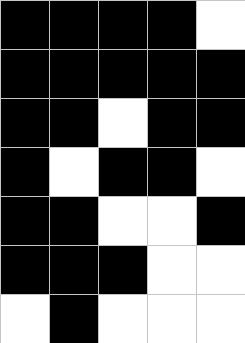[["black", "black", "black", "black", "white"], ["black", "black", "black", "black", "black"], ["black", "black", "white", "black", "black"], ["black", "white", "black", "black", "white"], ["black", "black", "white", "white", "black"], ["black", "black", "black", "white", "white"], ["white", "black", "white", "white", "white"]]